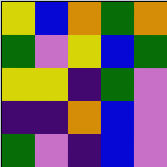[["yellow", "blue", "orange", "green", "orange"], ["green", "violet", "yellow", "blue", "green"], ["yellow", "yellow", "indigo", "green", "violet"], ["indigo", "indigo", "orange", "blue", "violet"], ["green", "violet", "indigo", "blue", "violet"]]